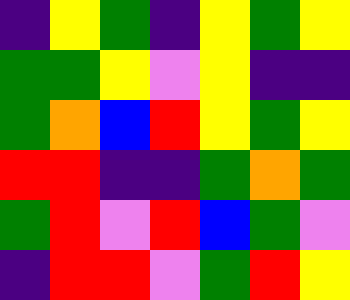[["indigo", "yellow", "green", "indigo", "yellow", "green", "yellow"], ["green", "green", "yellow", "violet", "yellow", "indigo", "indigo"], ["green", "orange", "blue", "red", "yellow", "green", "yellow"], ["red", "red", "indigo", "indigo", "green", "orange", "green"], ["green", "red", "violet", "red", "blue", "green", "violet"], ["indigo", "red", "red", "violet", "green", "red", "yellow"]]